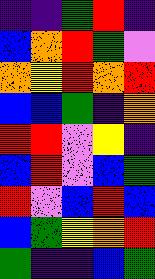[["indigo", "indigo", "green", "red", "indigo"], ["blue", "orange", "red", "green", "violet"], ["orange", "yellow", "red", "orange", "red"], ["blue", "blue", "green", "indigo", "orange"], ["red", "red", "violet", "yellow", "indigo"], ["blue", "red", "violet", "blue", "green"], ["red", "violet", "blue", "red", "blue"], ["blue", "green", "yellow", "orange", "red"], ["green", "indigo", "indigo", "blue", "green"]]